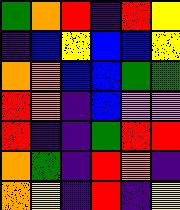[["green", "orange", "red", "indigo", "red", "yellow"], ["indigo", "blue", "yellow", "blue", "blue", "yellow"], ["orange", "orange", "blue", "blue", "green", "green"], ["red", "orange", "indigo", "blue", "violet", "violet"], ["red", "indigo", "indigo", "green", "red", "red"], ["orange", "green", "indigo", "red", "orange", "indigo"], ["orange", "yellow", "indigo", "red", "indigo", "yellow"]]